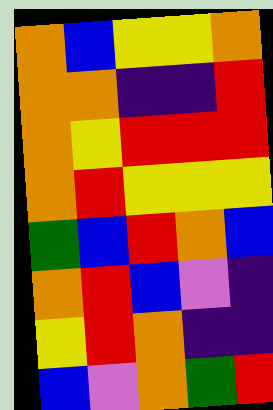[["orange", "blue", "yellow", "yellow", "orange"], ["orange", "orange", "indigo", "indigo", "red"], ["orange", "yellow", "red", "red", "red"], ["orange", "red", "yellow", "yellow", "yellow"], ["green", "blue", "red", "orange", "blue"], ["orange", "red", "blue", "violet", "indigo"], ["yellow", "red", "orange", "indigo", "indigo"], ["blue", "violet", "orange", "green", "red"]]